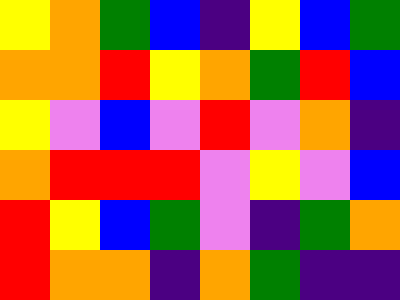[["yellow", "orange", "green", "blue", "indigo", "yellow", "blue", "green"], ["orange", "orange", "red", "yellow", "orange", "green", "red", "blue"], ["yellow", "violet", "blue", "violet", "red", "violet", "orange", "indigo"], ["orange", "red", "red", "red", "violet", "yellow", "violet", "blue"], ["red", "yellow", "blue", "green", "violet", "indigo", "green", "orange"], ["red", "orange", "orange", "indigo", "orange", "green", "indigo", "indigo"]]